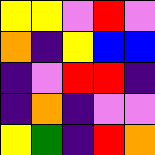[["yellow", "yellow", "violet", "red", "violet"], ["orange", "indigo", "yellow", "blue", "blue"], ["indigo", "violet", "red", "red", "indigo"], ["indigo", "orange", "indigo", "violet", "violet"], ["yellow", "green", "indigo", "red", "orange"]]